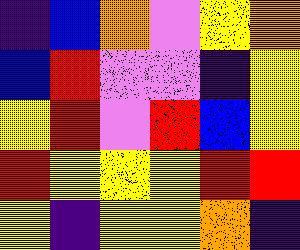[["indigo", "blue", "orange", "violet", "yellow", "orange"], ["blue", "red", "violet", "violet", "indigo", "yellow"], ["yellow", "red", "violet", "red", "blue", "yellow"], ["red", "yellow", "yellow", "yellow", "red", "red"], ["yellow", "indigo", "yellow", "yellow", "orange", "indigo"]]